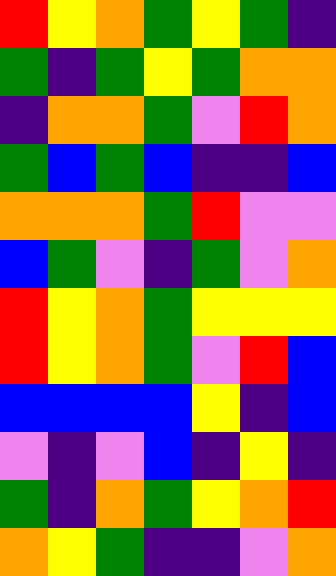[["red", "yellow", "orange", "green", "yellow", "green", "indigo"], ["green", "indigo", "green", "yellow", "green", "orange", "orange"], ["indigo", "orange", "orange", "green", "violet", "red", "orange"], ["green", "blue", "green", "blue", "indigo", "indigo", "blue"], ["orange", "orange", "orange", "green", "red", "violet", "violet"], ["blue", "green", "violet", "indigo", "green", "violet", "orange"], ["red", "yellow", "orange", "green", "yellow", "yellow", "yellow"], ["red", "yellow", "orange", "green", "violet", "red", "blue"], ["blue", "blue", "blue", "blue", "yellow", "indigo", "blue"], ["violet", "indigo", "violet", "blue", "indigo", "yellow", "indigo"], ["green", "indigo", "orange", "green", "yellow", "orange", "red"], ["orange", "yellow", "green", "indigo", "indigo", "violet", "orange"]]